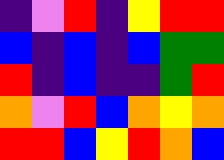[["indigo", "violet", "red", "indigo", "yellow", "red", "red"], ["blue", "indigo", "blue", "indigo", "blue", "green", "green"], ["red", "indigo", "blue", "indigo", "indigo", "green", "red"], ["orange", "violet", "red", "blue", "orange", "yellow", "orange"], ["red", "red", "blue", "yellow", "red", "orange", "blue"]]